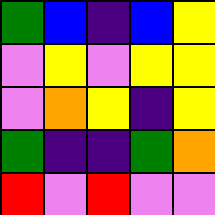[["green", "blue", "indigo", "blue", "yellow"], ["violet", "yellow", "violet", "yellow", "yellow"], ["violet", "orange", "yellow", "indigo", "yellow"], ["green", "indigo", "indigo", "green", "orange"], ["red", "violet", "red", "violet", "violet"]]